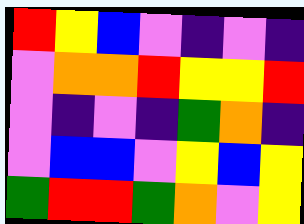[["red", "yellow", "blue", "violet", "indigo", "violet", "indigo"], ["violet", "orange", "orange", "red", "yellow", "yellow", "red"], ["violet", "indigo", "violet", "indigo", "green", "orange", "indigo"], ["violet", "blue", "blue", "violet", "yellow", "blue", "yellow"], ["green", "red", "red", "green", "orange", "violet", "yellow"]]